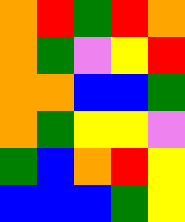[["orange", "red", "green", "red", "orange"], ["orange", "green", "violet", "yellow", "red"], ["orange", "orange", "blue", "blue", "green"], ["orange", "green", "yellow", "yellow", "violet"], ["green", "blue", "orange", "red", "yellow"], ["blue", "blue", "blue", "green", "yellow"]]